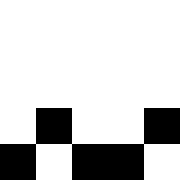[["white", "white", "white", "white", "white"], ["white", "white", "white", "white", "white"], ["white", "white", "white", "white", "white"], ["white", "black", "white", "white", "black"], ["black", "white", "black", "black", "white"]]